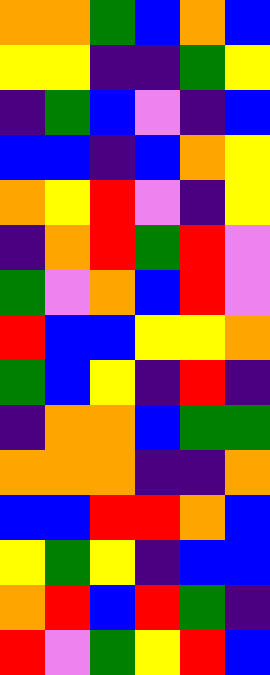[["orange", "orange", "green", "blue", "orange", "blue"], ["yellow", "yellow", "indigo", "indigo", "green", "yellow"], ["indigo", "green", "blue", "violet", "indigo", "blue"], ["blue", "blue", "indigo", "blue", "orange", "yellow"], ["orange", "yellow", "red", "violet", "indigo", "yellow"], ["indigo", "orange", "red", "green", "red", "violet"], ["green", "violet", "orange", "blue", "red", "violet"], ["red", "blue", "blue", "yellow", "yellow", "orange"], ["green", "blue", "yellow", "indigo", "red", "indigo"], ["indigo", "orange", "orange", "blue", "green", "green"], ["orange", "orange", "orange", "indigo", "indigo", "orange"], ["blue", "blue", "red", "red", "orange", "blue"], ["yellow", "green", "yellow", "indigo", "blue", "blue"], ["orange", "red", "blue", "red", "green", "indigo"], ["red", "violet", "green", "yellow", "red", "blue"]]